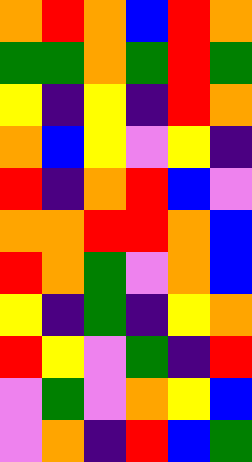[["orange", "red", "orange", "blue", "red", "orange"], ["green", "green", "orange", "green", "red", "green"], ["yellow", "indigo", "yellow", "indigo", "red", "orange"], ["orange", "blue", "yellow", "violet", "yellow", "indigo"], ["red", "indigo", "orange", "red", "blue", "violet"], ["orange", "orange", "red", "red", "orange", "blue"], ["red", "orange", "green", "violet", "orange", "blue"], ["yellow", "indigo", "green", "indigo", "yellow", "orange"], ["red", "yellow", "violet", "green", "indigo", "red"], ["violet", "green", "violet", "orange", "yellow", "blue"], ["violet", "orange", "indigo", "red", "blue", "green"]]